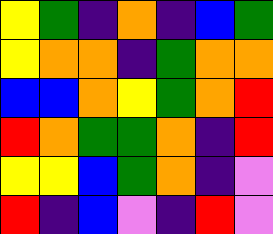[["yellow", "green", "indigo", "orange", "indigo", "blue", "green"], ["yellow", "orange", "orange", "indigo", "green", "orange", "orange"], ["blue", "blue", "orange", "yellow", "green", "orange", "red"], ["red", "orange", "green", "green", "orange", "indigo", "red"], ["yellow", "yellow", "blue", "green", "orange", "indigo", "violet"], ["red", "indigo", "blue", "violet", "indigo", "red", "violet"]]